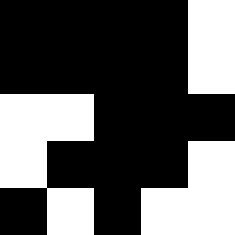[["black", "black", "black", "black", "white"], ["black", "black", "black", "black", "white"], ["white", "white", "black", "black", "black"], ["white", "black", "black", "black", "white"], ["black", "white", "black", "white", "white"]]